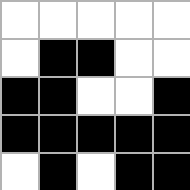[["white", "white", "white", "white", "white"], ["white", "black", "black", "white", "white"], ["black", "black", "white", "white", "black"], ["black", "black", "black", "black", "black"], ["white", "black", "white", "black", "black"]]